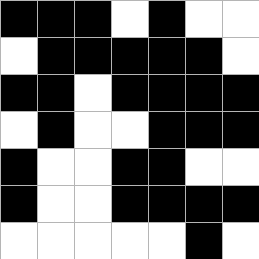[["black", "black", "black", "white", "black", "white", "white"], ["white", "black", "black", "black", "black", "black", "white"], ["black", "black", "white", "black", "black", "black", "black"], ["white", "black", "white", "white", "black", "black", "black"], ["black", "white", "white", "black", "black", "white", "white"], ["black", "white", "white", "black", "black", "black", "black"], ["white", "white", "white", "white", "white", "black", "white"]]